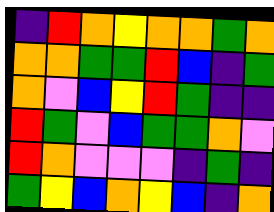[["indigo", "red", "orange", "yellow", "orange", "orange", "green", "orange"], ["orange", "orange", "green", "green", "red", "blue", "indigo", "green"], ["orange", "violet", "blue", "yellow", "red", "green", "indigo", "indigo"], ["red", "green", "violet", "blue", "green", "green", "orange", "violet"], ["red", "orange", "violet", "violet", "violet", "indigo", "green", "indigo"], ["green", "yellow", "blue", "orange", "yellow", "blue", "indigo", "orange"]]